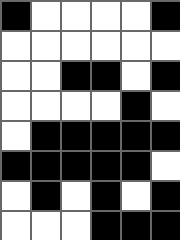[["black", "white", "white", "white", "white", "black"], ["white", "white", "white", "white", "white", "white"], ["white", "white", "black", "black", "white", "black"], ["white", "white", "white", "white", "black", "white"], ["white", "black", "black", "black", "black", "black"], ["black", "black", "black", "black", "black", "white"], ["white", "black", "white", "black", "white", "black"], ["white", "white", "white", "black", "black", "black"]]